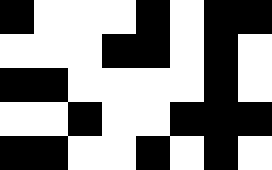[["black", "white", "white", "white", "black", "white", "black", "black"], ["white", "white", "white", "black", "black", "white", "black", "white"], ["black", "black", "white", "white", "white", "white", "black", "white"], ["white", "white", "black", "white", "white", "black", "black", "black"], ["black", "black", "white", "white", "black", "white", "black", "white"]]